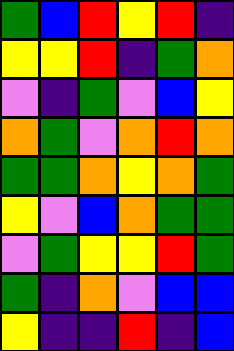[["green", "blue", "red", "yellow", "red", "indigo"], ["yellow", "yellow", "red", "indigo", "green", "orange"], ["violet", "indigo", "green", "violet", "blue", "yellow"], ["orange", "green", "violet", "orange", "red", "orange"], ["green", "green", "orange", "yellow", "orange", "green"], ["yellow", "violet", "blue", "orange", "green", "green"], ["violet", "green", "yellow", "yellow", "red", "green"], ["green", "indigo", "orange", "violet", "blue", "blue"], ["yellow", "indigo", "indigo", "red", "indigo", "blue"]]